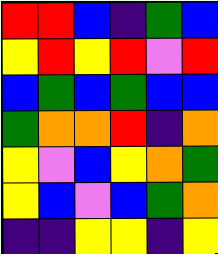[["red", "red", "blue", "indigo", "green", "blue"], ["yellow", "red", "yellow", "red", "violet", "red"], ["blue", "green", "blue", "green", "blue", "blue"], ["green", "orange", "orange", "red", "indigo", "orange"], ["yellow", "violet", "blue", "yellow", "orange", "green"], ["yellow", "blue", "violet", "blue", "green", "orange"], ["indigo", "indigo", "yellow", "yellow", "indigo", "yellow"]]